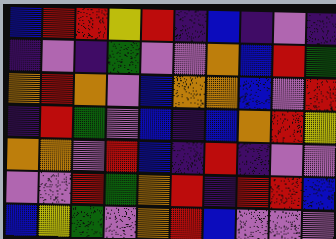[["blue", "red", "red", "yellow", "red", "indigo", "blue", "indigo", "violet", "indigo"], ["indigo", "violet", "indigo", "green", "violet", "violet", "orange", "blue", "red", "green"], ["orange", "red", "orange", "violet", "blue", "orange", "orange", "blue", "violet", "red"], ["indigo", "red", "green", "violet", "blue", "indigo", "blue", "orange", "red", "yellow"], ["orange", "orange", "violet", "red", "blue", "indigo", "red", "indigo", "violet", "violet"], ["violet", "violet", "red", "green", "orange", "red", "indigo", "red", "red", "blue"], ["blue", "yellow", "green", "violet", "orange", "red", "blue", "violet", "violet", "violet"]]